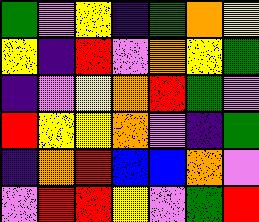[["green", "violet", "yellow", "indigo", "green", "orange", "yellow"], ["yellow", "indigo", "red", "violet", "orange", "yellow", "green"], ["indigo", "violet", "yellow", "orange", "red", "green", "violet"], ["red", "yellow", "yellow", "orange", "violet", "indigo", "green"], ["indigo", "orange", "red", "blue", "blue", "orange", "violet"], ["violet", "red", "red", "yellow", "violet", "green", "red"]]